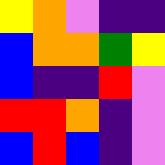[["yellow", "orange", "violet", "indigo", "indigo"], ["blue", "orange", "orange", "green", "yellow"], ["blue", "indigo", "indigo", "red", "violet"], ["red", "red", "orange", "indigo", "violet"], ["blue", "red", "blue", "indigo", "violet"]]